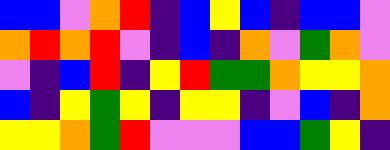[["blue", "blue", "violet", "orange", "red", "indigo", "blue", "yellow", "blue", "indigo", "blue", "blue", "violet"], ["orange", "red", "orange", "red", "violet", "indigo", "blue", "indigo", "orange", "violet", "green", "orange", "violet"], ["violet", "indigo", "blue", "red", "indigo", "yellow", "red", "green", "green", "orange", "yellow", "yellow", "orange"], ["blue", "indigo", "yellow", "green", "yellow", "indigo", "yellow", "yellow", "indigo", "violet", "blue", "indigo", "orange"], ["yellow", "yellow", "orange", "green", "red", "violet", "violet", "violet", "blue", "blue", "green", "yellow", "indigo"]]